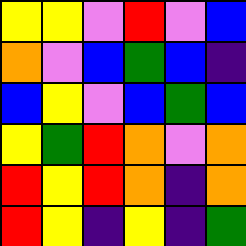[["yellow", "yellow", "violet", "red", "violet", "blue"], ["orange", "violet", "blue", "green", "blue", "indigo"], ["blue", "yellow", "violet", "blue", "green", "blue"], ["yellow", "green", "red", "orange", "violet", "orange"], ["red", "yellow", "red", "orange", "indigo", "orange"], ["red", "yellow", "indigo", "yellow", "indigo", "green"]]